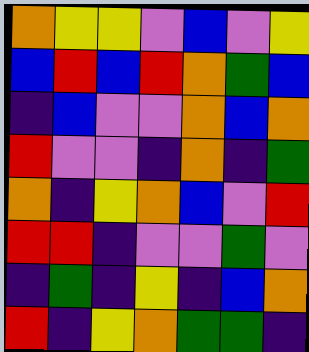[["orange", "yellow", "yellow", "violet", "blue", "violet", "yellow"], ["blue", "red", "blue", "red", "orange", "green", "blue"], ["indigo", "blue", "violet", "violet", "orange", "blue", "orange"], ["red", "violet", "violet", "indigo", "orange", "indigo", "green"], ["orange", "indigo", "yellow", "orange", "blue", "violet", "red"], ["red", "red", "indigo", "violet", "violet", "green", "violet"], ["indigo", "green", "indigo", "yellow", "indigo", "blue", "orange"], ["red", "indigo", "yellow", "orange", "green", "green", "indigo"]]